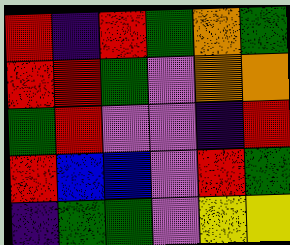[["red", "indigo", "red", "green", "orange", "green"], ["red", "red", "green", "violet", "orange", "orange"], ["green", "red", "violet", "violet", "indigo", "red"], ["red", "blue", "blue", "violet", "red", "green"], ["indigo", "green", "green", "violet", "yellow", "yellow"]]